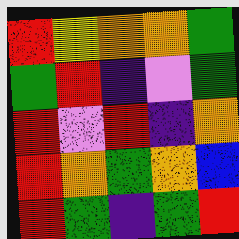[["red", "yellow", "orange", "orange", "green"], ["green", "red", "indigo", "violet", "green"], ["red", "violet", "red", "indigo", "orange"], ["red", "orange", "green", "orange", "blue"], ["red", "green", "indigo", "green", "red"]]